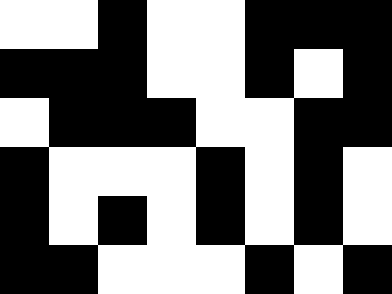[["white", "white", "black", "white", "white", "black", "black", "black"], ["black", "black", "black", "white", "white", "black", "white", "black"], ["white", "black", "black", "black", "white", "white", "black", "black"], ["black", "white", "white", "white", "black", "white", "black", "white"], ["black", "white", "black", "white", "black", "white", "black", "white"], ["black", "black", "white", "white", "white", "black", "white", "black"]]